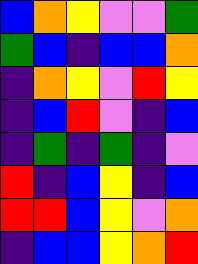[["blue", "orange", "yellow", "violet", "violet", "green"], ["green", "blue", "indigo", "blue", "blue", "orange"], ["indigo", "orange", "yellow", "violet", "red", "yellow"], ["indigo", "blue", "red", "violet", "indigo", "blue"], ["indigo", "green", "indigo", "green", "indigo", "violet"], ["red", "indigo", "blue", "yellow", "indigo", "blue"], ["red", "red", "blue", "yellow", "violet", "orange"], ["indigo", "blue", "blue", "yellow", "orange", "red"]]